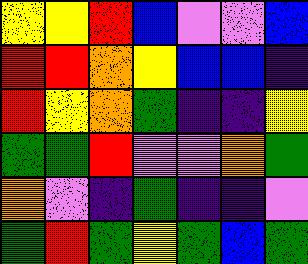[["yellow", "yellow", "red", "blue", "violet", "violet", "blue"], ["red", "red", "orange", "yellow", "blue", "blue", "indigo"], ["red", "yellow", "orange", "green", "indigo", "indigo", "yellow"], ["green", "green", "red", "violet", "violet", "orange", "green"], ["orange", "violet", "indigo", "green", "indigo", "indigo", "violet"], ["green", "red", "green", "yellow", "green", "blue", "green"]]